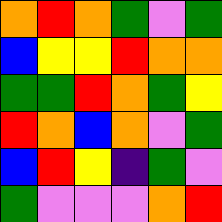[["orange", "red", "orange", "green", "violet", "green"], ["blue", "yellow", "yellow", "red", "orange", "orange"], ["green", "green", "red", "orange", "green", "yellow"], ["red", "orange", "blue", "orange", "violet", "green"], ["blue", "red", "yellow", "indigo", "green", "violet"], ["green", "violet", "violet", "violet", "orange", "red"]]